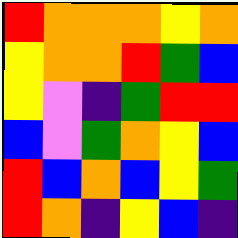[["red", "orange", "orange", "orange", "yellow", "orange"], ["yellow", "orange", "orange", "red", "green", "blue"], ["yellow", "violet", "indigo", "green", "red", "red"], ["blue", "violet", "green", "orange", "yellow", "blue"], ["red", "blue", "orange", "blue", "yellow", "green"], ["red", "orange", "indigo", "yellow", "blue", "indigo"]]